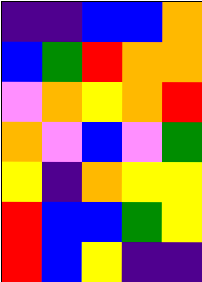[["indigo", "indigo", "blue", "blue", "orange"], ["blue", "green", "red", "orange", "orange"], ["violet", "orange", "yellow", "orange", "red"], ["orange", "violet", "blue", "violet", "green"], ["yellow", "indigo", "orange", "yellow", "yellow"], ["red", "blue", "blue", "green", "yellow"], ["red", "blue", "yellow", "indigo", "indigo"]]